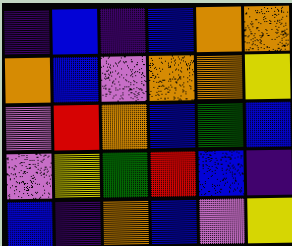[["indigo", "blue", "indigo", "blue", "orange", "orange"], ["orange", "blue", "violet", "orange", "orange", "yellow"], ["violet", "red", "orange", "blue", "green", "blue"], ["violet", "yellow", "green", "red", "blue", "indigo"], ["blue", "indigo", "orange", "blue", "violet", "yellow"]]